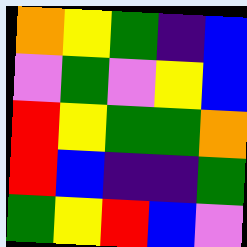[["orange", "yellow", "green", "indigo", "blue"], ["violet", "green", "violet", "yellow", "blue"], ["red", "yellow", "green", "green", "orange"], ["red", "blue", "indigo", "indigo", "green"], ["green", "yellow", "red", "blue", "violet"]]